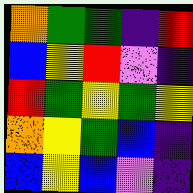[["orange", "green", "green", "indigo", "red"], ["blue", "yellow", "red", "violet", "indigo"], ["red", "green", "yellow", "green", "yellow"], ["orange", "yellow", "green", "blue", "indigo"], ["blue", "yellow", "blue", "violet", "indigo"]]